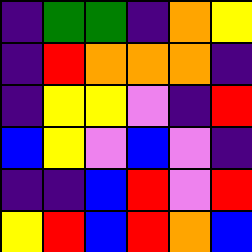[["indigo", "green", "green", "indigo", "orange", "yellow"], ["indigo", "red", "orange", "orange", "orange", "indigo"], ["indigo", "yellow", "yellow", "violet", "indigo", "red"], ["blue", "yellow", "violet", "blue", "violet", "indigo"], ["indigo", "indigo", "blue", "red", "violet", "red"], ["yellow", "red", "blue", "red", "orange", "blue"]]